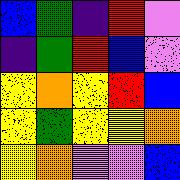[["blue", "green", "indigo", "red", "violet"], ["indigo", "green", "red", "blue", "violet"], ["yellow", "orange", "yellow", "red", "blue"], ["yellow", "green", "yellow", "yellow", "orange"], ["yellow", "orange", "violet", "violet", "blue"]]